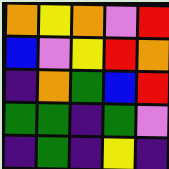[["orange", "yellow", "orange", "violet", "red"], ["blue", "violet", "yellow", "red", "orange"], ["indigo", "orange", "green", "blue", "red"], ["green", "green", "indigo", "green", "violet"], ["indigo", "green", "indigo", "yellow", "indigo"]]